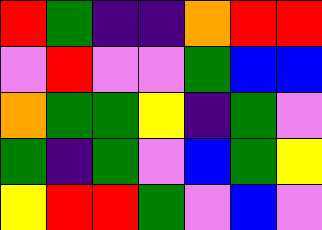[["red", "green", "indigo", "indigo", "orange", "red", "red"], ["violet", "red", "violet", "violet", "green", "blue", "blue"], ["orange", "green", "green", "yellow", "indigo", "green", "violet"], ["green", "indigo", "green", "violet", "blue", "green", "yellow"], ["yellow", "red", "red", "green", "violet", "blue", "violet"]]